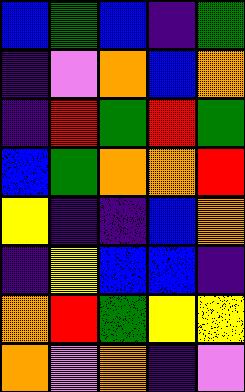[["blue", "green", "blue", "indigo", "green"], ["indigo", "violet", "orange", "blue", "orange"], ["indigo", "red", "green", "red", "green"], ["blue", "green", "orange", "orange", "red"], ["yellow", "indigo", "indigo", "blue", "orange"], ["indigo", "yellow", "blue", "blue", "indigo"], ["orange", "red", "green", "yellow", "yellow"], ["orange", "violet", "orange", "indigo", "violet"]]